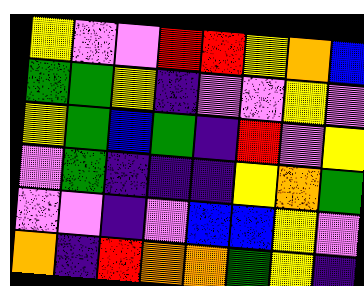[["yellow", "violet", "violet", "red", "red", "yellow", "orange", "blue"], ["green", "green", "yellow", "indigo", "violet", "violet", "yellow", "violet"], ["yellow", "green", "blue", "green", "indigo", "red", "violet", "yellow"], ["violet", "green", "indigo", "indigo", "indigo", "yellow", "orange", "green"], ["violet", "violet", "indigo", "violet", "blue", "blue", "yellow", "violet"], ["orange", "indigo", "red", "orange", "orange", "green", "yellow", "indigo"]]